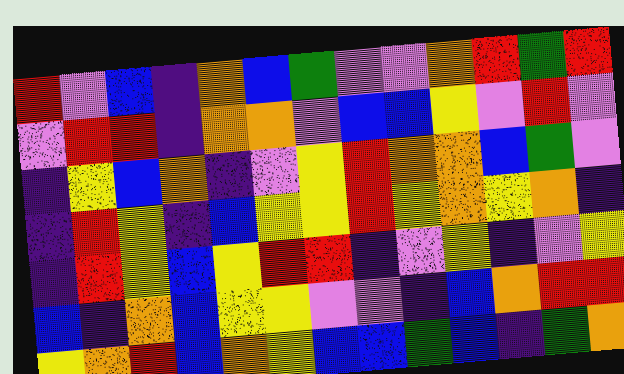[["red", "violet", "blue", "indigo", "orange", "blue", "green", "violet", "violet", "orange", "red", "green", "red"], ["violet", "red", "red", "indigo", "orange", "orange", "violet", "blue", "blue", "yellow", "violet", "red", "violet"], ["indigo", "yellow", "blue", "orange", "indigo", "violet", "yellow", "red", "orange", "orange", "blue", "green", "violet"], ["indigo", "red", "yellow", "indigo", "blue", "yellow", "yellow", "red", "yellow", "orange", "yellow", "orange", "indigo"], ["indigo", "red", "yellow", "blue", "yellow", "red", "red", "indigo", "violet", "yellow", "indigo", "violet", "yellow"], ["blue", "indigo", "orange", "blue", "yellow", "yellow", "violet", "violet", "indigo", "blue", "orange", "red", "red"], ["yellow", "orange", "red", "blue", "orange", "yellow", "blue", "blue", "green", "blue", "indigo", "green", "orange"]]